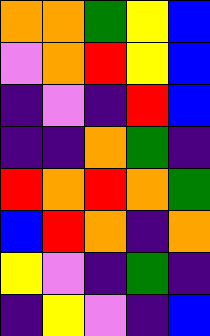[["orange", "orange", "green", "yellow", "blue"], ["violet", "orange", "red", "yellow", "blue"], ["indigo", "violet", "indigo", "red", "blue"], ["indigo", "indigo", "orange", "green", "indigo"], ["red", "orange", "red", "orange", "green"], ["blue", "red", "orange", "indigo", "orange"], ["yellow", "violet", "indigo", "green", "indigo"], ["indigo", "yellow", "violet", "indigo", "blue"]]